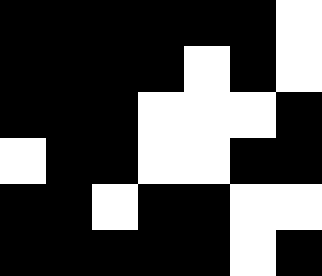[["black", "black", "black", "black", "black", "black", "white"], ["black", "black", "black", "black", "white", "black", "white"], ["black", "black", "black", "white", "white", "white", "black"], ["white", "black", "black", "white", "white", "black", "black"], ["black", "black", "white", "black", "black", "white", "white"], ["black", "black", "black", "black", "black", "white", "black"]]